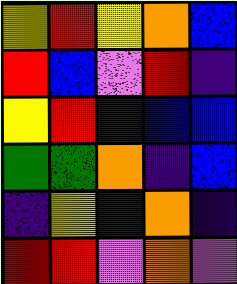[["yellow", "red", "yellow", "orange", "blue"], ["red", "blue", "violet", "red", "indigo"], ["yellow", "red", "indigo", "blue", "blue"], ["green", "green", "orange", "indigo", "blue"], ["indigo", "yellow", "indigo", "orange", "indigo"], ["red", "red", "violet", "orange", "violet"]]